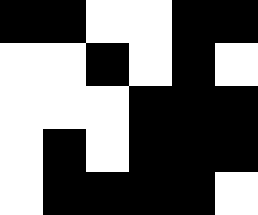[["black", "black", "white", "white", "black", "black"], ["white", "white", "black", "white", "black", "white"], ["white", "white", "white", "black", "black", "black"], ["white", "black", "white", "black", "black", "black"], ["white", "black", "black", "black", "black", "white"]]